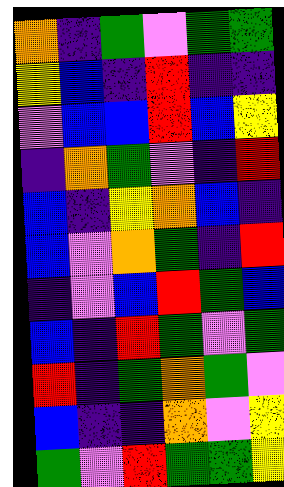[["orange", "indigo", "green", "violet", "green", "green"], ["yellow", "blue", "indigo", "red", "indigo", "indigo"], ["violet", "blue", "blue", "red", "blue", "yellow"], ["indigo", "orange", "green", "violet", "indigo", "red"], ["blue", "indigo", "yellow", "orange", "blue", "indigo"], ["blue", "violet", "orange", "green", "indigo", "red"], ["indigo", "violet", "blue", "red", "green", "blue"], ["blue", "indigo", "red", "green", "violet", "green"], ["red", "indigo", "green", "orange", "green", "violet"], ["blue", "indigo", "indigo", "orange", "violet", "yellow"], ["green", "violet", "red", "green", "green", "yellow"]]